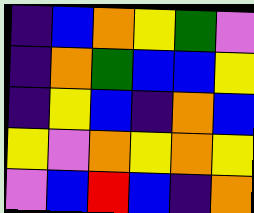[["indigo", "blue", "orange", "yellow", "green", "violet"], ["indigo", "orange", "green", "blue", "blue", "yellow"], ["indigo", "yellow", "blue", "indigo", "orange", "blue"], ["yellow", "violet", "orange", "yellow", "orange", "yellow"], ["violet", "blue", "red", "blue", "indigo", "orange"]]